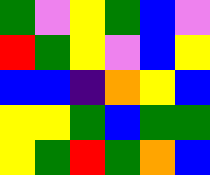[["green", "violet", "yellow", "green", "blue", "violet"], ["red", "green", "yellow", "violet", "blue", "yellow"], ["blue", "blue", "indigo", "orange", "yellow", "blue"], ["yellow", "yellow", "green", "blue", "green", "green"], ["yellow", "green", "red", "green", "orange", "blue"]]